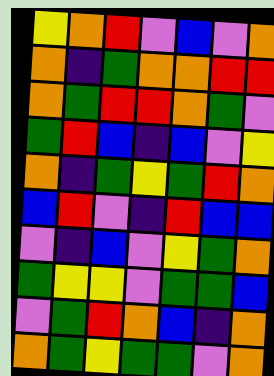[["yellow", "orange", "red", "violet", "blue", "violet", "orange"], ["orange", "indigo", "green", "orange", "orange", "red", "red"], ["orange", "green", "red", "red", "orange", "green", "violet"], ["green", "red", "blue", "indigo", "blue", "violet", "yellow"], ["orange", "indigo", "green", "yellow", "green", "red", "orange"], ["blue", "red", "violet", "indigo", "red", "blue", "blue"], ["violet", "indigo", "blue", "violet", "yellow", "green", "orange"], ["green", "yellow", "yellow", "violet", "green", "green", "blue"], ["violet", "green", "red", "orange", "blue", "indigo", "orange"], ["orange", "green", "yellow", "green", "green", "violet", "orange"]]